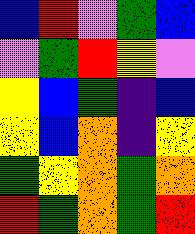[["blue", "red", "violet", "green", "blue"], ["violet", "green", "red", "yellow", "violet"], ["yellow", "blue", "green", "indigo", "blue"], ["yellow", "blue", "orange", "indigo", "yellow"], ["green", "yellow", "orange", "green", "orange"], ["red", "green", "orange", "green", "red"]]